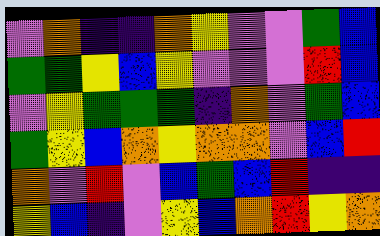[["violet", "orange", "indigo", "indigo", "orange", "yellow", "violet", "violet", "green", "blue"], ["green", "green", "yellow", "blue", "yellow", "violet", "violet", "violet", "red", "blue"], ["violet", "yellow", "green", "green", "green", "indigo", "orange", "violet", "green", "blue"], ["green", "yellow", "blue", "orange", "yellow", "orange", "orange", "violet", "blue", "red"], ["orange", "violet", "red", "violet", "blue", "green", "blue", "red", "indigo", "indigo"], ["yellow", "blue", "indigo", "violet", "yellow", "blue", "orange", "red", "yellow", "orange"]]